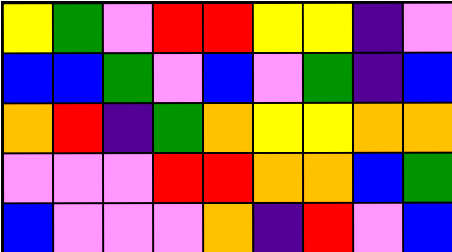[["yellow", "green", "violet", "red", "red", "yellow", "yellow", "indigo", "violet"], ["blue", "blue", "green", "violet", "blue", "violet", "green", "indigo", "blue"], ["orange", "red", "indigo", "green", "orange", "yellow", "yellow", "orange", "orange"], ["violet", "violet", "violet", "red", "red", "orange", "orange", "blue", "green"], ["blue", "violet", "violet", "violet", "orange", "indigo", "red", "violet", "blue"]]